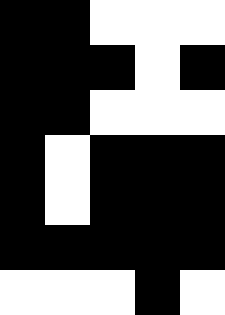[["black", "black", "white", "white", "white"], ["black", "black", "black", "white", "black"], ["black", "black", "white", "white", "white"], ["black", "white", "black", "black", "black"], ["black", "white", "black", "black", "black"], ["black", "black", "black", "black", "black"], ["white", "white", "white", "black", "white"]]